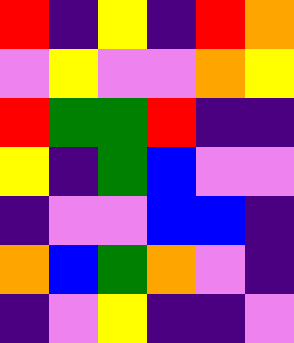[["red", "indigo", "yellow", "indigo", "red", "orange"], ["violet", "yellow", "violet", "violet", "orange", "yellow"], ["red", "green", "green", "red", "indigo", "indigo"], ["yellow", "indigo", "green", "blue", "violet", "violet"], ["indigo", "violet", "violet", "blue", "blue", "indigo"], ["orange", "blue", "green", "orange", "violet", "indigo"], ["indigo", "violet", "yellow", "indigo", "indigo", "violet"]]